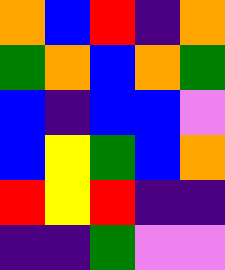[["orange", "blue", "red", "indigo", "orange"], ["green", "orange", "blue", "orange", "green"], ["blue", "indigo", "blue", "blue", "violet"], ["blue", "yellow", "green", "blue", "orange"], ["red", "yellow", "red", "indigo", "indigo"], ["indigo", "indigo", "green", "violet", "violet"]]